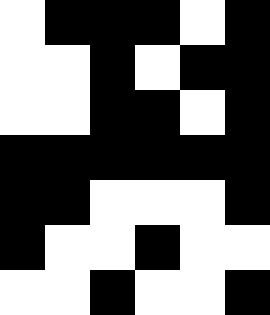[["white", "black", "black", "black", "white", "black"], ["white", "white", "black", "white", "black", "black"], ["white", "white", "black", "black", "white", "black"], ["black", "black", "black", "black", "black", "black"], ["black", "black", "white", "white", "white", "black"], ["black", "white", "white", "black", "white", "white"], ["white", "white", "black", "white", "white", "black"]]